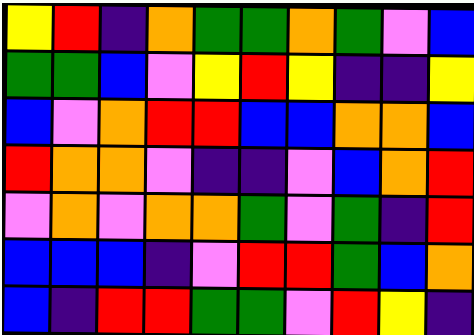[["yellow", "red", "indigo", "orange", "green", "green", "orange", "green", "violet", "blue"], ["green", "green", "blue", "violet", "yellow", "red", "yellow", "indigo", "indigo", "yellow"], ["blue", "violet", "orange", "red", "red", "blue", "blue", "orange", "orange", "blue"], ["red", "orange", "orange", "violet", "indigo", "indigo", "violet", "blue", "orange", "red"], ["violet", "orange", "violet", "orange", "orange", "green", "violet", "green", "indigo", "red"], ["blue", "blue", "blue", "indigo", "violet", "red", "red", "green", "blue", "orange"], ["blue", "indigo", "red", "red", "green", "green", "violet", "red", "yellow", "indigo"]]